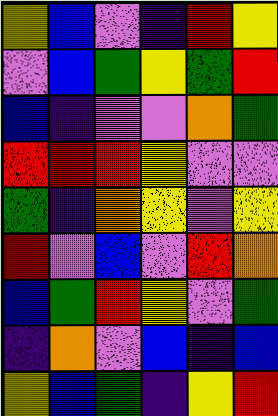[["yellow", "blue", "violet", "indigo", "red", "yellow"], ["violet", "blue", "green", "yellow", "green", "red"], ["blue", "indigo", "violet", "violet", "orange", "green"], ["red", "red", "red", "yellow", "violet", "violet"], ["green", "indigo", "orange", "yellow", "violet", "yellow"], ["red", "violet", "blue", "violet", "red", "orange"], ["blue", "green", "red", "yellow", "violet", "green"], ["indigo", "orange", "violet", "blue", "indigo", "blue"], ["yellow", "blue", "green", "indigo", "yellow", "red"]]